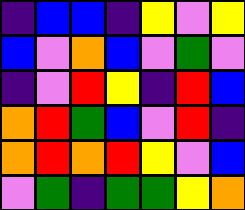[["indigo", "blue", "blue", "indigo", "yellow", "violet", "yellow"], ["blue", "violet", "orange", "blue", "violet", "green", "violet"], ["indigo", "violet", "red", "yellow", "indigo", "red", "blue"], ["orange", "red", "green", "blue", "violet", "red", "indigo"], ["orange", "red", "orange", "red", "yellow", "violet", "blue"], ["violet", "green", "indigo", "green", "green", "yellow", "orange"]]